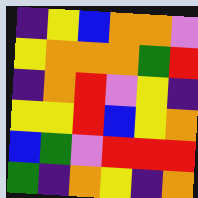[["indigo", "yellow", "blue", "orange", "orange", "violet"], ["yellow", "orange", "orange", "orange", "green", "red"], ["indigo", "orange", "red", "violet", "yellow", "indigo"], ["yellow", "yellow", "red", "blue", "yellow", "orange"], ["blue", "green", "violet", "red", "red", "red"], ["green", "indigo", "orange", "yellow", "indigo", "orange"]]